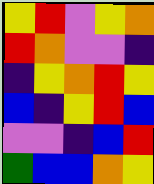[["yellow", "red", "violet", "yellow", "orange"], ["red", "orange", "violet", "violet", "indigo"], ["indigo", "yellow", "orange", "red", "yellow"], ["blue", "indigo", "yellow", "red", "blue"], ["violet", "violet", "indigo", "blue", "red"], ["green", "blue", "blue", "orange", "yellow"]]